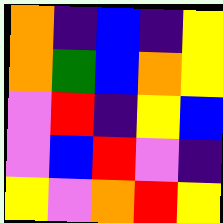[["orange", "indigo", "blue", "indigo", "yellow"], ["orange", "green", "blue", "orange", "yellow"], ["violet", "red", "indigo", "yellow", "blue"], ["violet", "blue", "red", "violet", "indigo"], ["yellow", "violet", "orange", "red", "yellow"]]